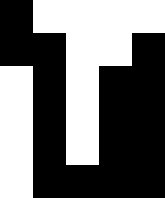[["black", "white", "white", "white", "white"], ["black", "black", "white", "white", "black"], ["white", "black", "white", "black", "black"], ["white", "black", "white", "black", "black"], ["white", "black", "white", "black", "black"], ["white", "black", "black", "black", "black"]]